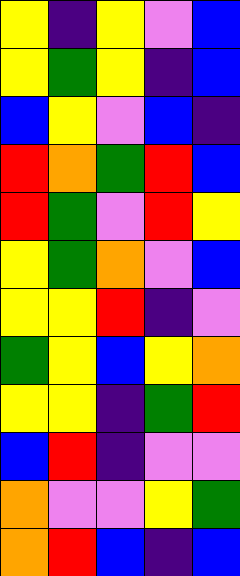[["yellow", "indigo", "yellow", "violet", "blue"], ["yellow", "green", "yellow", "indigo", "blue"], ["blue", "yellow", "violet", "blue", "indigo"], ["red", "orange", "green", "red", "blue"], ["red", "green", "violet", "red", "yellow"], ["yellow", "green", "orange", "violet", "blue"], ["yellow", "yellow", "red", "indigo", "violet"], ["green", "yellow", "blue", "yellow", "orange"], ["yellow", "yellow", "indigo", "green", "red"], ["blue", "red", "indigo", "violet", "violet"], ["orange", "violet", "violet", "yellow", "green"], ["orange", "red", "blue", "indigo", "blue"]]